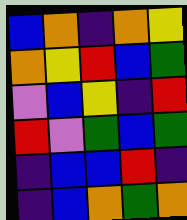[["blue", "orange", "indigo", "orange", "yellow"], ["orange", "yellow", "red", "blue", "green"], ["violet", "blue", "yellow", "indigo", "red"], ["red", "violet", "green", "blue", "green"], ["indigo", "blue", "blue", "red", "indigo"], ["indigo", "blue", "orange", "green", "orange"]]